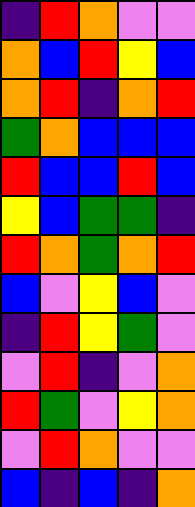[["indigo", "red", "orange", "violet", "violet"], ["orange", "blue", "red", "yellow", "blue"], ["orange", "red", "indigo", "orange", "red"], ["green", "orange", "blue", "blue", "blue"], ["red", "blue", "blue", "red", "blue"], ["yellow", "blue", "green", "green", "indigo"], ["red", "orange", "green", "orange", "red"], ["blue", "violet", "yellow", "blue", "violet"], ["indigo", "red", "yellow", "green", "violet"], ["violet", "red", "indigo", "violet", "orange"], ["red", "green", "violet", "yellow", "orange"], ["violet", "red", "orange", "violet", "violet"], ["blue", "indigo", "blue", "indigo", "orange"]]